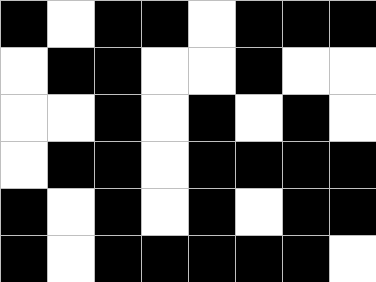[["black", "white", "black", "black", "white", "black", "black", "black"], ["white", "black", "black", "white", "white", "black", "white", "white"], ["white", "white", "black", "white", "black", "white", "black", "white"], ["white", "black", "black", "white", "black", "black", "black", "black"], ["black", "white", "black", "white", "black", "white", "black", "black"], ["black", "white", "black", "black", "black", "black", "black", "white"]]